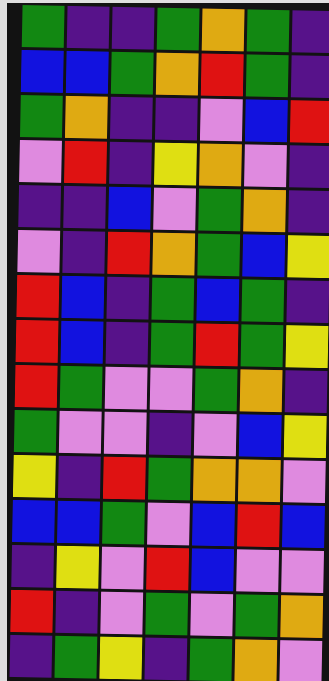[["green", "indigo", "indigo", "green", "orange", "green", "indigo"], ["blue", "blue", "green", "orange", "red", "green", "indigo"], ["green", "orange", "indigo", "indigo", "violet", "blue", "red"], ["violet", "red", "indigo", "yellow", "orange", "violet", "indigo"], ["indigo", "indigo", "blue", "violet", "green", "orange", "indigo"], ["violet", "indigo", "red", "orange", "green", "blue", "yellow"], ["red", "blue", "indigo", "green", "blue", "green", "indigo"], ["red", "blue", "indigo", "green", "red", "green", "yellow"], ["red", "green", "violet", "violet", "green", "orange", "indigo"], ["green", "violet", "violet", "indigo", "violet", "blue", "yellow"], ["yellow", "indigo", "red", "green", "orange", "orange", "violet"], ["blue", "blue", "green", "violet", "blue", "red", "blue"], ["indigo", "yellow", "violet", "red", "blue", "violet", "violet"], ["red", "indigo", "violet", "green", "violet", "green", "orange"], ["indigo", "green", "yellow", "indigo", "green", "orange", "violet"]]